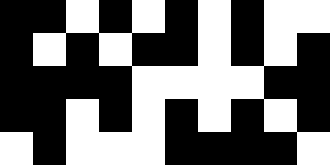[["black", "black", "white", "black", "white", "black", "white", "black", "white", "white"], ["black", "white", "black", "white", "black", "black", "white", "black", "white", "black"], ["black", "black", "black", "black", "white", "white", "white", "white", "black", "black"], ["black", "black", "white", "black", "white", "black", "white", "black", "white", "black"], ["white", "black", "white", "white", "white", "black", "black", "black", "black", "white"]]